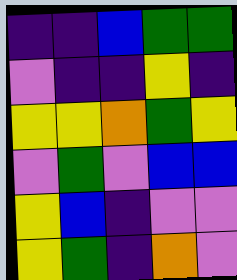[["indigo", "indigo", "blue", "green", "green"], ["violet", "indigo", "indigo", "yellow", "indigo"], ["yellow", "yellow", "orange", "green", "yellow"], ["violet", "green", "violet", "blue", "blue"], ["yellow", "blue", "indigo", "violet", "violet"], ["yellow", "green", "indigo", "orange", "violet"]]